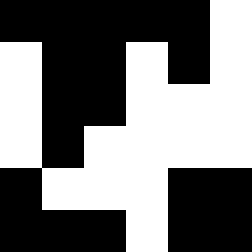[["black", "black", "black", "black", "black", "white"], ["white", "black", "black", "white", "black", "white"], ["white", "black", "black", "white", "white", "white"], ["white", "black", "white", "white", "white", "white"], ["black", "white", "white", "white", "black", "black"], ["black", "black", "black", "white", "black", "black"]]